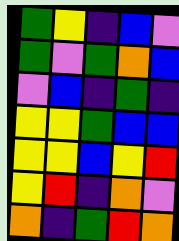[["green", "yellow", "indigo", "blue", "violet"], ["green", "violet", "green", "orange", "blue"], ["violet", "blue", "indigo", "green", "indigo"], ["yellow", "yellow", "green", "blue", "blue"], ["yellow", "yellow", "blue", "yellow", "red"], ["yellow", "red", "indigo", "orange", "violet"], ["orange", "indigo", "green", "red", "orange"]]